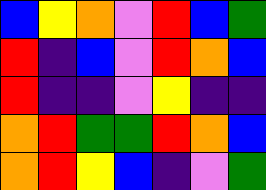[["blue", "yellow", "orange", "violet", "red", "blue", "green"], ["red", "indigo", "blue", "violet", "red", "orange", "blue"], ["red", "indigo", "indigo", "violet", "yellow", "indigo", "indigo"], ["orange", "red", "green", "green", "red", "orange", "blue"], ["orange", "red", "yellow", "blue", "indigo", "violet", "green"]]